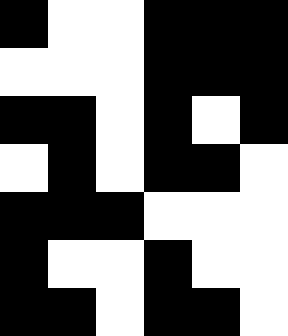[["black", "white", "white", "black", "black", "black"], ["white", "white", "white", "black", "black", "black"], ["black", "black", "white", "black", "white", "black"], ["white", "black", "white", "black", "black", "white"], ["black", "black", "black", "white", "white", "white"], ["black", "white", "white", "black", "white", "white"], ["black", "black", "white", "black", "black", "white"]]